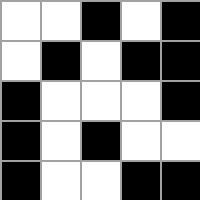[["white", "white", "black", "white", "black"], ["white", "black", "white", "black", "black"], ["black", "white", "white", "white", "black"], ["black", "white", "black", "white", "white"], ["black", "white", "white", "black", "black"]]